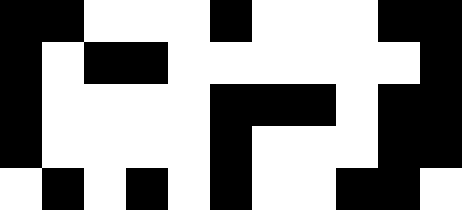[["black", "black", "white", "white", "white", "black", "white", "white", "white", "black", "black"], ["black", "white", "black", "black", "white", "white", "white", "white", "white", "white", "black"], ["black", "white", "white", "white", "white", "black", "black", "black", "white", "black", "black"], ["black", "white", "white", "white", "white", "black", "white", "white", "white", "black", "black"], ["white", "black", "white", "black", "white", "black", "white", "white", "black", "black", "white"]]